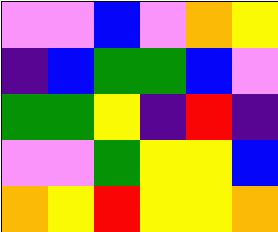[["violet", "violet", "blue", "violet", "orange", "yellow"], ["indigo", "blue", "green", "green", "blue", "violet"], ["green", "green", "yellow", "indigo", "red", "indigo"], ["violet", "violet", "green", "yellow", "yellow", "blue"], ["orange", "yellow", "red", "yellow", "yellow", "orange"]]